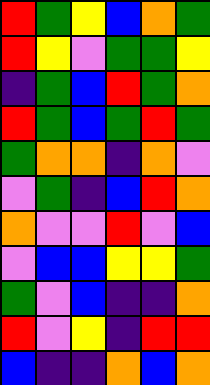[["red", "green", "yellow", "blue", "orange", "green"], ["red", "yellow", "violet", "green", "green", "yellow"], ["indigo", "green", "blue", "red", "green", "orange"], ["red", "green", "blue", "green", "red", "green"], ["green", "orange", "orange", "indigo", "orange", "violet"], ["violet", "green", "indigo", "blue", "red", "orange"], ["orange", "violet", "violet", "red", "violet", "blue"], ["violet", "blue", "blue", "yellow", "yellow", "green"], ["green", "violet", "blue", "indigo", "indigo", "orange"], ["red", "violet", "yellow", "indigo", "red", "red"], ["blue", "indigo", "indigo", "orange", "blue", "orange"]]